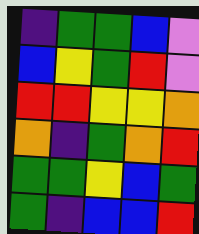[["indigo", "green", "green", "blue", "violet"], ["blue", "yellow", "green", "red", "violet"], ["red", "red", "yellow", "yellow", "orange"], ["orange", "indigo", "green", "orange", "red"], ["green", "green", "yellow", "blue", "green"], ["green", "indigo", "blue", "blue", "red"]]